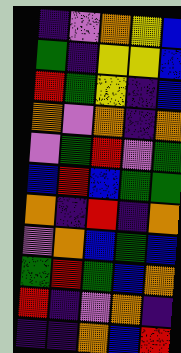[["indigo", "violet", "orange", "yellow", "blue"], ["green", "indigo", "yellow", "yellow", "blue"], ["red", "green", "yellow", "indigo", "blue"], ["orange", "violet", "orange", "indigo", "orange"], ["violet", "green", "red", "violet", "green"], ["blue", "red", "blue", "green", "green"], ["orange", "indigo", "red", "indigo", "orange"], ["violet", "orange", "blue", "green", "blue"], ["green", "red", "green", "blue", "orange"], ["red", "indigo", "violet", "orange", "indigo"], ["indigo", "indigo", "orange", "blue", "red"]]